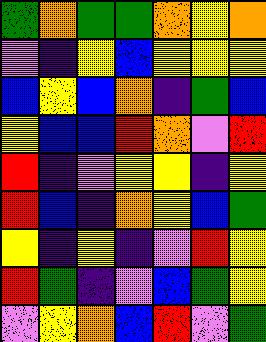[["green", "orange", "green", "green", "orange", "yellow", "orange"], ["violet", "indigo", "yellow", "blue", "yellow", "yellow", "yellow"], ["blue", "yellow", "blue", "orange", "indigo", "green", "blue"], ["yellow", "blue", "blue", "red", "orange", "violet", "red"], ["red", "indigo", "violet", "yellow", "yellow", "indigo", "yellow"], ["red", "blue", "indigo", "orange", "yellow", "blue", "green"], ["yellow", "indigo", "yellow", "indigo", "violet", "red", "yellow"], ["red", "green", "indigo", "violet", "blue", "green", "yellow"], ["violet", "yellow", "orange", "blue", "red", "violet", "green"]]